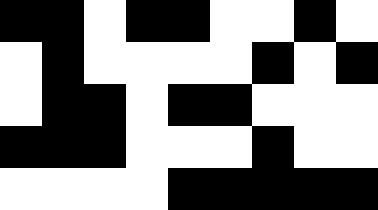[["black", "black", "white", "black", "black", "white", "white", "black", "white"], ["white", "black", "white", "white", "white", "white", "black", "white", "black"], ["white", "black", "black", "white", "black", "black", "white", "white", "white"], ["black", "black", "black", "white", "white", "white", "black", "white", "white"], ["white", "white", "white", "white", "black", "black", "black", "black", "black"]]